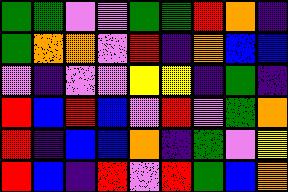[["green", "green", "violet", "violet", "green", "green", "red", "orange", "indigo"], ["green", "orange", "orange", "violet", "red", "indigo", "orange", "blue", "blue"], ["violet", "indigo", "violet", "violet", "yellow", "yellow", "indigo", "green", "indigo"], ["red", "blue", "red", "blue", "violet", "red", "violet", "green", "orange"], ["red", "indigo", "blue", "blue", "orange", "indigo", "green", "violet", "yellow"], ["red", "blue", "indigo", "red", "violet", "red", "green", "blue", "orange"]]